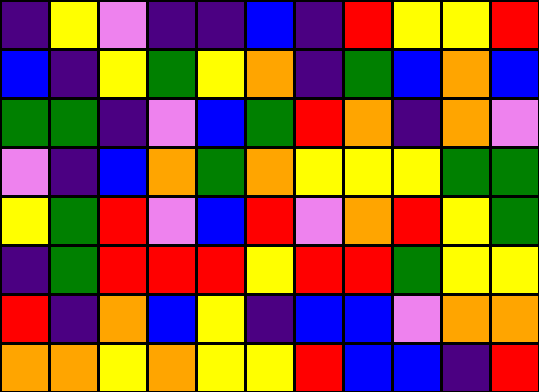[["indigo", "yellow", "violet", "indigo", "indigo", "blue", "indigo", "red", "yellow", "yellow", "red"], ["blue", "indigo", "yellow", "green", "yellow", "orange", "indigo", "green", "blue", "orange", "blue"], ["green", "green", "indigo", "violet", "blue", "green", "red", "orange", "indigo", "orange", "violet"], ["violet", "indigo", "blue", "orange", "green", "orange", "yellow", "yellow", "yellow", "green", "green"], ["yellow", "green", "red", "violet", "blue", "red", "violet", "orange", "red", "yellow", "green"], ["indigo", "green", "red", "red", "red", "yellow", "red", "red", "green", "yellow", "yellow"], ["red", "indigo", "orange", "blue", "yellow", "indigo", "blue", "blue", "violet", "orange", "orange"], ["orange", "orange", "yellow", "orange", "yellow", "yellow", "red", "blue", "blue", "indigo", "red"]]